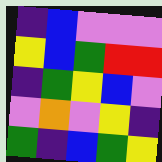[["indigo", "blue", "violet", "violet", "violet"], ["yellow", "blue", "green", "red", "red"], ["indigo", "green", "yellow", "blue", "violet"], ["violet", "orange", "violet", "yellow", "indigo"], ["green", "indigo", "blue", "green", "yellow"]]